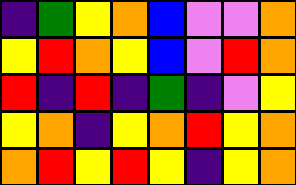[["indigo", "green", "yellow", "orange", "blue", "violet", "violet", "orange"], ["yellow", "red", "orange", "yellow", "blue", "violet", "red", "orange"], ["red", "indigo", "red", "indigo", "green", "indigo", "violet", "yellow"], ["yellow", "orange", "indigo", "yellow", "orange", "red", "yellow", "orange"], ["orange", "red", "yellow", "red", "yellow", "indigo", "yellow", "orange"]]